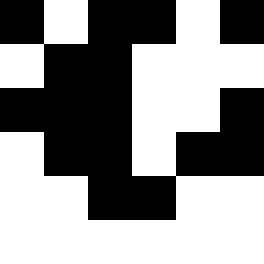[["black", "white", "black", "black", "white", "black"], ["white", "black", "black", "white", "white", "white"], ["black", "black", "black", "white", "white", "black"], ["white", "black", "black", "white", "black", "black"], ["white", "white", "black", "black", "white", "white"], ["white", "white", "white", "white", "white", "white"]]